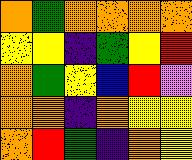[["orange", "green", "orange", "orange", "orange", "orange"], ["yellow", "yellow", "indigo", "green", "yellow", "red"], ["orange", "green", "yellow", "blue", "red", "violet"], ["orange", "orange", "indigo", "orange", "yellow", "yellow"], ["orange", "red", "green", "indigo", "orange", "yellow"]]